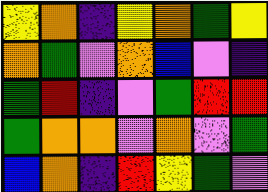[["yellow", "orange", "indigo", "yellow", "orange", "green", "yellow"], ["orange", "green", "violet", "orange", "blue", "violet", "indigo"], ["green", "red", "indigo", "violet", "green", "red", "red"], ["green", "orange", "orange", "violet", "orange", "violet", "green"], ["blue", "orange", "indigo", "red", "yellow", "green", "violet"]]